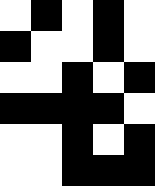[["white", "black", "white", "black", "white"], ["black", "white", "white", "black", "white"], ["white", "white", "black", "white", "black"], ["black", "black", "black", "black", "white"], ["white", "white", "black", "white", "black"], ["white", "white", "black", "black", "black"]]